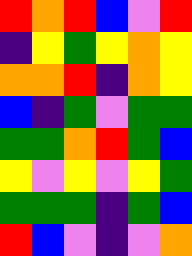[["red", "orange", "red", "blue", "violet", "red"], ["indigo", "yellow", "green", "yellow", "orange", "yellow"], ["orange", "orange", "red", "indigo", "orange", "yellow"], ["blue", "indigo", "green", "violet", "green", "green"], ["green", "green", "orange", "red", "green", "blue"], ["yellow", "violet", "yellow", "violet", "yellow", "green"], ["green", "green", "green", "indigo", "green", "blue"], ["red", "blue", "violet", "indigo", "violet", "orange"]]